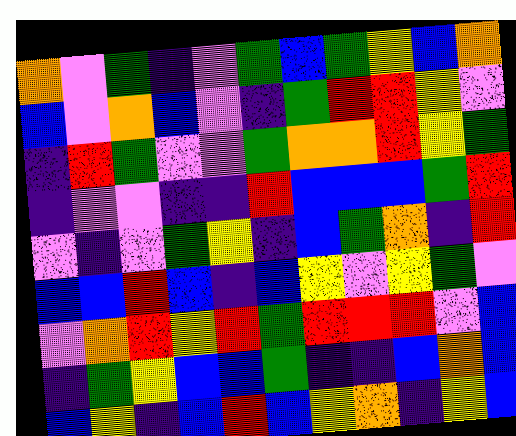[["orange", "violet", "green", "indigo", "violet", "green", "blue", "green", "yellow", "blue", "orange"], ["blue", "violet", "orange", "blue", "violet", "indigo", "green", "red", "red", "yellow", "violet"], ["indigo", "red", "green", "violet", "violet", "green", "orange", "orange", "red", "yellow", "green"], ["indigo", "violet", "violet", "indigo", "indigo", "red", "blue", "blue", "blue", "green", "red"], ["violet", "indigo", "violet", "green", "yellow", "indigo", "blue", "green", "orange", "indigo", "red"], ["blue", "blue", "red", "blue", "indigo", "blue", "yellow", "violet", "yellow", "green", "violet"], ["violet", "orange", "red", "yellow", "red", "green", "red", "red", "red", "violet", "blue"], ["indigo", "green", "yellow", "blue", "blue", "green", "indigo", "indigo", "blue", "orange", "blue"], ["blue", "yellow", "indigo", "blue", "red", "blue", "yellow", "orange", "indigo", "yellow", "blue"]]